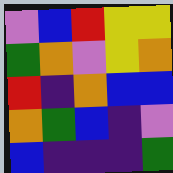[["violet", "blue", "red", "yellow", "yellow"], ["green", "orange", "violet", "yellow", "orange"], ["red", "indigo", "orange", "blue", "blue"], ["orange", "green", "blue", "indigo", "violet"], ["blue", "indigo", "indigo", "indigo", "green"]]